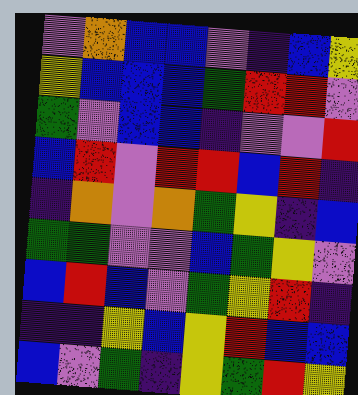[["violet", "orange", "blue", "blue", "violet", "indigo", "blue", "yellow"], ["yellow", "blue", "blue", "blue", "green", "red", "red", "violet"], ["green", "violet", "blue", "blue", "indigo", "violet", "violet", "red"], ["blue", "red", "violet", "red", "red", "blue", "red", "indigo"], ["indigo", "orange", "violet", "orange", "green", "yellow", "indigo", "blue"], ["green", "green", "violet", "violet", "blue", "green", "yellow", "violet"], ["blue", "red", "blue", "violet", "green", "yellow", "red", "indigo"], ["indigo", "indigo", "yellow", "blue", "yellow", "red", "blue", "blue"], ["blue", "violet", "green", "indigo", "yellow", "green", "red", "yellow"]]